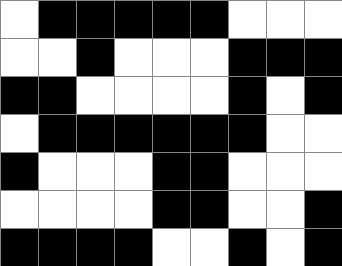[["white", "black", "black", "black", "black", "black", "white", "white", "white"], ["white", "white", "black", "white", "white", "white", "black", "black", "black"], ["black", "black", "white", "white", "white", "white", "black", "white", "black"], ["white", "black", "black", "black", "black", "black", "black", "white", "white"], ["black", "white", "white", "white", "black", "black", "white", "white", "white"], ["white", "white", "white", "white", "black", "black", "white", "white", "black"], ["black", "black", "black", "black", "white", "white", "black", "white", "black"]]